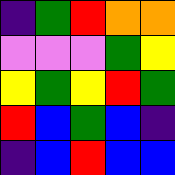[["indigo", "green", "red", "orange", "orange"], ["violet", "violet", "violet", "green", "yellow"], ["yellow", "green", "yellow", "red", "green"], ["red", "blue", "green", "blue", "indigo"], ["indigo", "blue", "red", "blue", "blue"]]